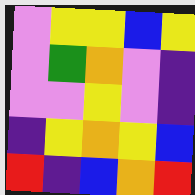[["violet", "yellow", "yellow", "blue", "yellow"], ["violet", "green", "orange", "violet", "indigo"], ["violet", "violet", "yellow", "violet", "indigo"], ["indigo", "yellow", "orange", "yellow", "blue"], ["red", "indigo", "blue", "orange", "red"]]